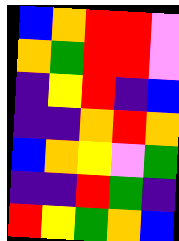[["blue", "orange", "red", "red", "violet"], ["orange", "green", "red", "red", "violet"], ["indigo", "yellow", "red", "indigo", "blue"], ["indigo", "indigo", "orange", "red", "orange"], ["blue", "orange", "yellow", "violet", "green"], ["indigo", "indigo", "red", "green", "indigo"], ["red", "yellow", "green", "orange", "blue"]]